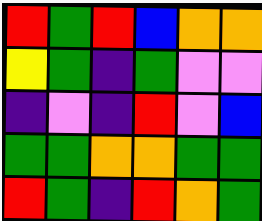[["red", "green", "red", "blue", "orange", "orange"], ["yellow", "green", "indigo", "green", "violet", "violet"], ["indigo", "violet", "indigo", "red", "violet", "blue"], ["green", "green", "orange", "orange", "green", "green"], ["red", "green", "indigo", "red", "orange", "green"]]